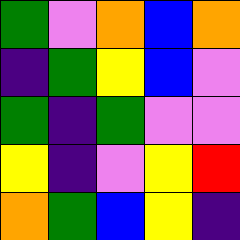[["green", "violet", "orange", "blue", "orange"], ["indigo", "green", "yellow", "blue", "violet"], ["green", "indigo", "green", "violet", "violet"], ["yellow", "indigo", "violet", "yellow", "red"], ["orange", "green", "blue", "yellow", "indigo"]]